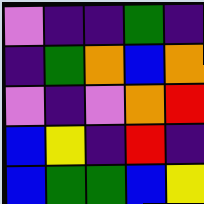[["violet", "indigo", "indigo", "green", "indigo"], ["indigo", "green", "orange", "blue", "orange"], ["violet", "indigo", "violet", "orange", "red"], ["blue", "yellow", "indigo", "red", "indigo"], ["blue", "green", "green", "blue", "yellow"]]